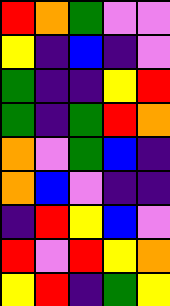[["red", "orange", "green", "violet", "violet"], ["yellow", "indigo", "blue", "indigo", "violet"], ["green", "indigo", "indigo", "yellow", "red"], ["green", "indigo", "green", "red", "orange"], ["orange", "violet", "green", "blue", "indigo"], ["orange", "blue", "violet", "indigo", "indigo"], ["indigo", "red", "yellow", "blue", "violet"], ["red", "violet", "red", "yellow", "orange"], ["yellow", "red", "indigo", "green", "yellow"]]